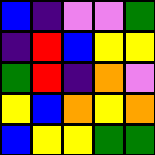[["blue", "indigo", "violet", "violet", "green"], ["indigo", "red", "blue", "yellow", "yellow"], ["green", "red", "indigo", "orange", "violet"], ["yellow", "blue", "orange", "yellow", "orange"], ["blue", "yellow", "yellow", "green", "green"]]